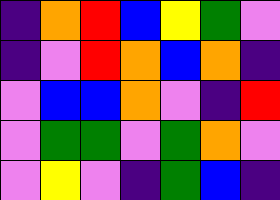[["indigo", "orange", "red", "blue", "yellow", "green", "violet"], ["indigo", "violet", "red", "orange", "blue", "orange", "indigo"], ["violet", "blue", "blue", "orange", "violet", "indigo", "red"], ["violet", "green", "green", "violet", "green", "orange", "violet"], ["violet", "yellow", "violet", "indigo", "green", "blue", "indigo"]]